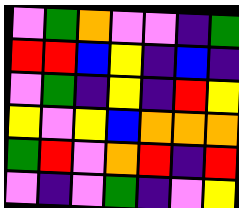[["violet", "green", "orange", "violet", "violet", "indigo", "green"], ["red", "red", "blue", "yellow", "indigo", "blue", "indigo"], ["violet", "green", "indigo", "yellow", "indigo", "red", "yellow"], ["yellow", "violet", "yellow", "blue", "orange", "orange", "orange"], ["green", "red", "violet", "orange", "red", "indigo", "red"], ["violet", "indigo", "violet", "green", "indigo", "violet", "yellow"]]